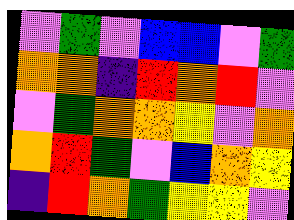[["violet", "green", "violet", "blue", "blue", "violet", "green"], ["orange", "orange", "indigo", "red", "orange", "red", "violet"], ["violet", "green", "orange", "orange", "yellow", "violet", "orange"], ["orange", "red", "green", "violet", "blue", "orange", "yellow"], ["indigo", "red", "orange", "green", "yellow", "yellow", "violet"]]